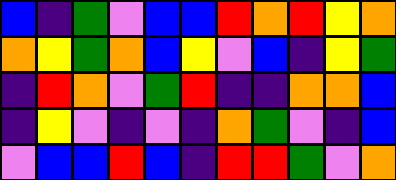[["blue", "indigo", "green", "violet", "blue", "blue", "red", "orange", "red", "yellow", "orange"], ["orange", "yellow", "green", "orange", "blue", "yellow", "violet", "blue", "indigo", "yellow", "green"], ["indigo", "red", "orange", "violet", "green", "red", "indigo", "indigo", "orange", "orange", "blue"], ["indigo", "yellow", "violet", "indigo", "violet", "indigo", "orange", "green", "violet", "indigo", "blue"], ["violet", "blue", "blue", "red", "blue", "indigo", "red", "red", "green", "violet", "orange"]]